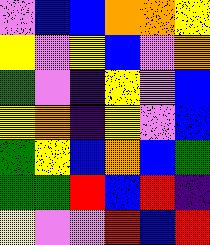[["violet", "blue", "blue", "orange", "orange", "yellow"], ["yellow", "violet", "yellow", "blue", "violet", "orange"], ["green", "violet", "indigo", "yellow", "violet", "blue"], ["yellow", "orange", "indigo", "yellow", "violet", "blue"], ["green", "yellow", "blue", "orange", "blue", "green"], ["green", "green", "red", "blue", "red", "indigo"], ["yellow", "violet", "violet", "red", "blue", "red"]]